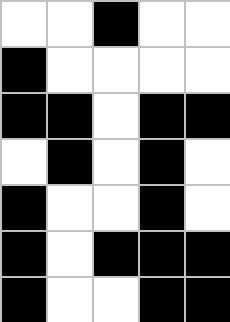[["white", "white", "black", "white", "white"], ["black", "white", "white", "white", "white"], ["black", "black", "white", "black", "black"], ["white", "black", "white", "black", "white"], ["black", "white", "white", "black", "white"], ["black", "white", "black", "black", "black"], ["black", "white", "white", "black", "black"]]